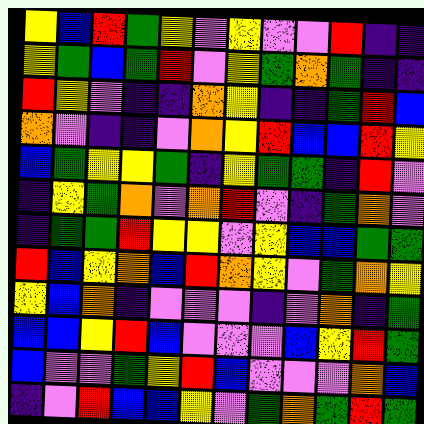[["yellow", "blue", "red", "green", "yellow", "violet", "yellow", "violet", "violet", "red", "indigo", "indigo"], ["yellow", "green", "blue", "green", "red", "violet", "yellow", "green", "orange", "green", "indigo", "indigo"], ["red", "yellow", "violet", "indigo", "indigo", "orange", "yellow", "indigo", "indigo", "green", "red", "blue"], ["orange", "violet", "indigo", "indigo", "violet", "orange", "yellow", "red", "blue", "blue", "red", "yellow"], ["blue", "green", "yellow", "yellow", "green", "indigo", "yellow", "green", "green", "indigo", "red", "violet"], ["indigo", "yellow", "green", "orange", "violet", "orange", "red", "violet", "indigo", "green", "orange", "violet"], ["indigo", "green", "green", "red", "yellow", "yellow", "violet", "yellow", "blue", "blue", "green", "green"], ["red", "blue", "yellow", "orange", "blue", "red", "orange", "yellow", "violet", "green", "orange", "yellow"], ["yellow", "blue", "orange", "indigo", "violet", "violet", "violet", "indigo", "violet", "orange", "indigo", "green"], ["blue", "blue", "yellow", "red", "blue", "violet", "violet", "violet", "blue", "yellow", "red", "green"], ["blue", "violet", "violet", "green", "yellow", "red", "blue", "violet", "violet", "violet", "orange", "blue"], ["indigo", "violet", "red", "blue", "blue", "yellow", "violet", "green", "orange", "green", "red", "green"]]